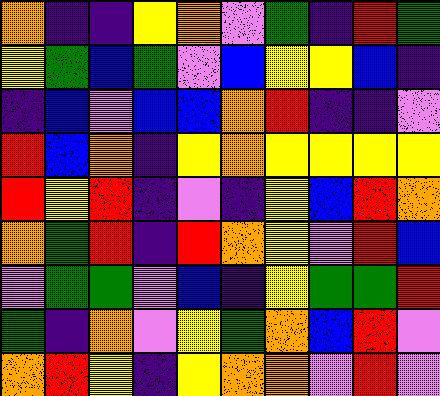[["orange", "indigo", "indigo", "yellow", "orange", "violet", "green", "indigo", "red", "green"], ["yellow", "green", "blue", "green", "violet", "blue", "yellow", "yellow", "blue", "indigo"], ["indigo", "blue", "violet", "blue", "blue", "orange", "red", "indigo", "indigo", "violet"], ["red", "blue", "orange", "indigo", "yellow", "orange", "yellow", "yellow", "yellow", "yellow"], ["red", "yellow", "red", "indigo", "violet", "indigo", "yellow", "blue", "red", "orange"], ["orange", "green", "red", "indigo", "red", "orange", "yellow", "violet", "red", "blue"], ["violet", "green", "green", "violet", "blue", "indigo", "yellow", "green", "green", "red"], ["green", "indigo", "orange", "violet", "yellow", "green", "orange", "blue", "red", "violet"], ["orange", "red", "yellow", "indigo", "yellow", "orange", "orange", "violet", "red", "violet"]]